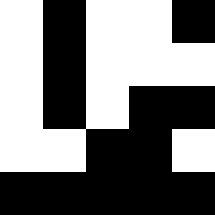[["white", "black", "white", "white", "black"], ["white", "black", "white", "white", "white"], ["white", "black", "white", "black", "black"], ["white", "white", "black", "black", "white"], ["black", "black", "black", "black", "black"]]